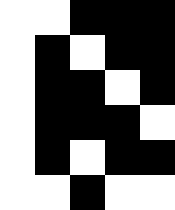[["white", "white", "black", "black", "black"], ["white", "black", "white", "black", "black"], ["white", "black", "black", "white", "black"], ["white", "black", "black", "black", "white"], ["white", "black", "white", "black", "black"], ["white", "white", "black", "white", "white"]]